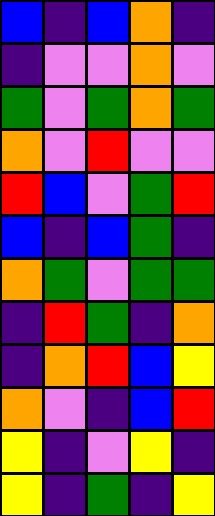[["blue", "indigo", "blue", "orange", "indigo"], ["indigo", "violet", "violet", "orange", "violet"], ["green", "violet", "green", "orange", "green"], ["orange", "violet", "red", "violet", "violet"], ["red", "blue", "violet", "green", "red"], ["blue", "indigo", "blue", "green", "indigo"], ["orange", "green", "violet", "green", "green"], ["indigo", "red", "green", "indigo", "orange"], ["indigo", "orange", "red", "blue", "yellow"], ["orange", "violet", "indigo", "blue", "red"], ["yellow", "indigo", "violet", "yellow", "indigo"], ["yellow", "indigo", "green", "indigo", "yellow"]]